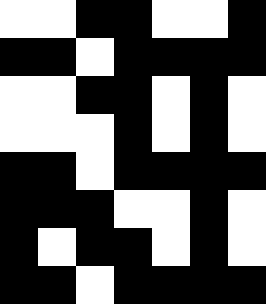[["white", "white", "black", "black", "white", "white", "black"], ["black", "black", "white", "black", "black", "black", "black"], ["white", "white", "black", "black", "white", "black", "white"], ["white", "white", "white", "black", "white", "black", "white"], ["black", "black", "white", "black", "black", "black", "black"], ["black", "black", "black", "white", "white", "black", "white"], ["black", "white", "black", "black", "white", "black", "white"], ["black", "black", "white", "black", "black", "black", "black"]]